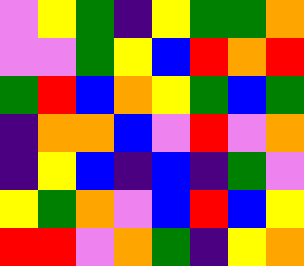[["violet", "yellow", "green", "indigo", "yellow", "green", "green", "orange"], ["violet", "violet", "green", "yellow", "blue", "red", "orange", "red"], ["green", "red", "blue", "orange", "yellow", "green", "blue", "green"], ["indigo", "orange", "orange", "blue", "violet", "red", "violet", "orange"], ["indigo", "yellow", "blue", "indigo", "blue", "indigo", "green", "violet"], ["yellow", "green", "orange", "violet", "blue", "red", "blue", "yellow"], ["red", "red", "violet", "orange", "green", "indigo", "yellow", "orange"]]